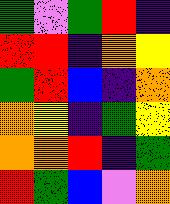[["green", "violet", "green", "red", "indigo"], ["red", "red", "indigo", "orange", "yellow"], ["green", "red", "blue", "indigo", "orange"], ["orange", "yellow", "indigo", "green", "yellow"], ["orange", "orange", "red", "indigo", "green"], ["red", "green", "blue", "violet", "orange"]]